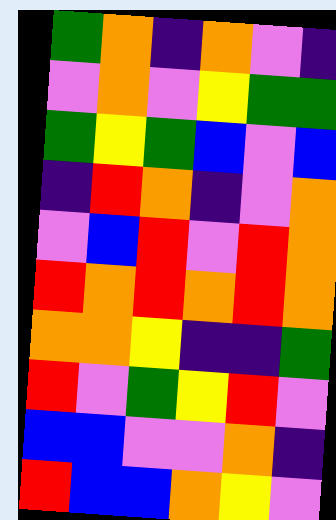[["green", "orange", "indigo", "orange", "violet", "indigo"], ["violet", "orange", "violet", "yellow", "green", "green"], ["green", "yellow", "green", "blue", "violet", "blue"], ["indigo", "red", "orange", "indigo", "violet", "orange"], ["violet", "blue", "red", "violet", "red", "orange"], ["red", "orange", "red", "orange", "red", "orange"], ["orange", "orange", "yellow", "indigo", "indigo", "green"], ["red", "violet", "green", "yellow", "red", "violet"], ["blue", "blue", "violet", "violet", "orange", "indigo"], ["red", "blue", "blue", "orange", "yellow", "violet"]]